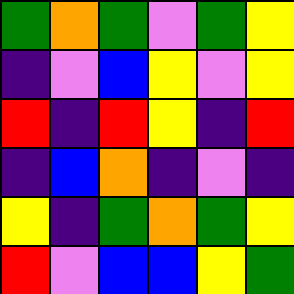[["green", "orange", "green", "violet", "green", "yellow"], ["indigo", "violet", "blue", "yellow", "violet", "yellow"], ["red", "indigo", "red", "yellow", "indigo", "red"], ["indigo", "blue", "orange", "indigo", "violet", "indigo"], ["yellow", "indigo", "green", "orange", "green", "yellow"], ["red", "violet", "blue", "blue", "yellow", "green"]]